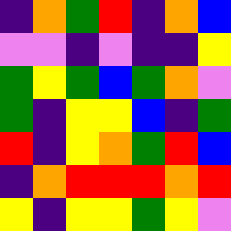[["indigo", "orange", "green", "red", "indigo", "orange", "blue"], ["violet", "violet", "indigo", "violet", "indigo", "indigo", "yellow"], ["green", "yellow", "green", "blue", "green", "orange", "violet"], ["green", "indigo", "yellow", "yellow", "blue", "indigo", "green"], ["red", "indigo", "yellow", "orange", "green", "red", "blue"], ["indigo", "orange", "red", "red", "red", "orange", "red"], ["yellow", "indigo", "yellow", "yellow", "green", "yellow", "violet"]]